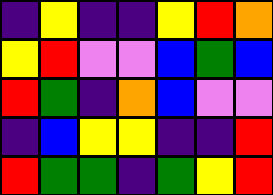[["indigo", "yellow", "indigo", "indigo", "yellow", "red", "orange"], ["yellow", "red", "violet", "violet", "blue", "green", "blue"], ["red", "green", "indigo", "orange", "blue", "violet", "violet"], ["indigo", "blue", "yellow", "yellow", "indigo", "indigo", "red"], ["red", "green", "green", "indigo", "green", "yellow", "red"]]